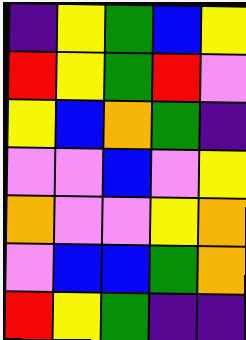[["indigo", "yellow", "green", "blue", "yellow"], ["red", "yellow", "green", "red", "violet"], ["yellow", "blue", "orange", "green", "indigo"], ["violet", "violet", "blue", "violet", "yellow"], ["orange", "violet", "violet", "yellow", "orange"], ["violet", "blue", "blue", "green", "orange"], ["red", "yellow", "green", "indigo", "indigo"]]